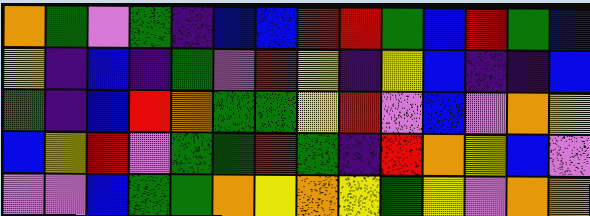[["orange", "green", "violet", "green", "indigo", "blue", "blue", "red", "red", "green", "blue", "red", "green", "blue"], ["yellow", "indigo", "blue", "indigo", "green", "violet", "red", "yellow", "indigo", "yellow", "blue", "indigo", "indigo", "blue"], ["green", "indigo", "blue", "red", "orange", "green", "green", "yellow", "red", "violet", "blue", "violet", "orange", "yellow"], ["blue", "yellow", "red", "violet", "green", "green", "red", "green", "indigo", "red", "orange", "yellow", "blue", "violet"], ["violet", "violet", "blue", "green", "green", "orange", "yellow", "orange", "yellow", "green", "yellow", "violet", "orange", "orange"]]